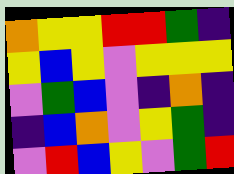[["orange", "yellow", "yellow", "red", "red", "green", "indigo"], ["yellow", "blue", "yellow", "violet", "yellow", "yellow", "yellow"], ["violet", "green", "blue", "violet", "indigo", "orange", "indigo"], ["indigo", "blue", "orange", "violet", "yellow", "green", "indigo"], ["violet", "red", "blue", "yellow", "violet", "green", "red"]]